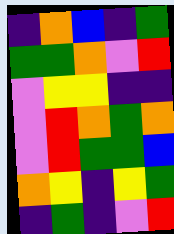[["indigo", "orange", "blue", "indigo", "green"], ["green", "green", "orange", "violet", "red"], ["violet", "yellow", "yellow", "indigo", "indigo"], ["violet", "red", "orange", "green", "orange"], ["violet", "red", "green", "green", "blue"], ["orange", "yellow", "indigo", "yellow", "green"], ["indigo", "green", "indigo", "violet", "red"]]